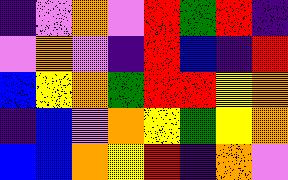[["indigo", "violet", "orange", "violet", "red", "green", "red", "indigo"], ["violet", "orange", "violet", "indigo", "red", "blue", "indigo", "red"], ["blue", "yellow", "orange", "green", "red", "red", "yellow", "orange"], ["indigo", "blue", "violet", "orange", "yellow", "green", "yellow", "orange"], ["blue", "blue", "orange", "yellow", "red", "indigo", "orange", "violet"]]